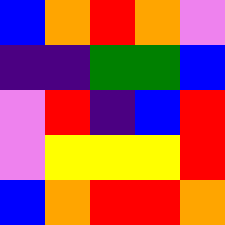[["blue", "orange", "red", "orange", "violet"], ["indigo", "indigo", "green", "green", "blue"], ["violet", "red", "indigo", "blue", "red"], ["violet", "yellow", "yellow", "yellow", "red"], ["blue", "orange", "red", "red", "orange"]]